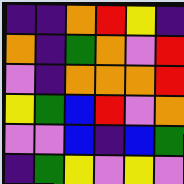[["indigo", "indigo", "orange", "red", "yellow", "indigo"], ["orange", "indigo", "green", "orange", "violet", "red"], ["violet", "indigo", "orange", "orange", "orange", "red"], ["yellow", "green", "blue", "red", "violet", "orange"], ["violet", "violet", "blue", "indigo", "blue", "green"], ["indigo", "green", "yellow", "violet", "yellow", "violet"]]